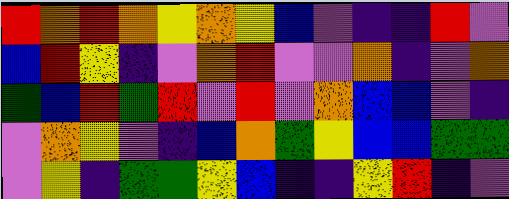[["red", "orange", "red", "orange", "yellow", "orange", "yellow", "blue", "violet", "indigo", "indigo", "red", "violet"], ["blue", "red", "yellow", "indigo", "violet", "orange", "red", "violet", "violet", "orange", "indigo", "violet", "orange"], ["green", "blue", "red", "green", "red", "violet", "red", "violet", "orange", "blue", "blue", "violet", "indigo"], ["violet", "orange", "yellow", "violet", "indigo", "blue", "orange", "green", "yellow", "blue", "blue", "green", "green"], ["violet", "yellow", "indigo", "green", "green", "yellow", "blue", "indigo", "indigo", "yellow", "red", "indigo", "violet"]]